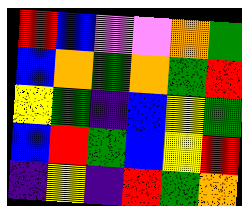[["red", "blue", "violet", "violet", "orange", "green"], ["blue", "orange", "green", "orange", "green", "red"], ["yellow", "green", "indigo", "blue", "yellow", "green"], ["blue", "red", "green", "blue", "yellow", "red"], ["indigo", "yellow", "indigo", "red", "green", "orange"]]